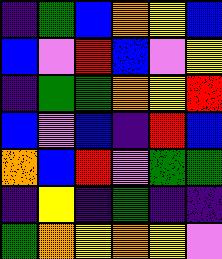[["indigo", "green", "blue", "orange", "yellow", "blue"], ["blue", "violet", "red", "blue", "violet", "yellow"], ["indigo", "green", "green", "orange", "yellow", "red"], ["blue", "violet", "blue", "indigo", "red", "blue"], ["orange", "blue", "red", "violet", "green", "green"], ["indigo", "yellow", "indigo", "green", "indigo", "indigo"], ["green", "orange", "yellow", "orange", "yellow", "violet"]]